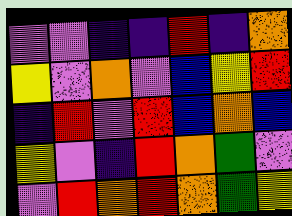[["violet", "violet", "indigo", "indigo", "red", "indigo", "orange"], ["yellow", "violet", "orange", "violet", "blue", "yellow", "red"], ["indigo", "red", "violet", "red", "blue", "orange", "blue"], ["yellow", "violet", "indigo", "red", "orange", "green", "violet"], ["violet", "red", "orange", "red", "orange", "green", "yellow"]]